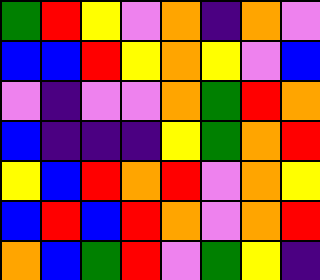[["green", "red", "yellow", "violet", "orange", "indigo", "orange", "violet"], ["blue", "blue", "red", "yellow", "orange", "yellow", "violet", "blue"], ["violet", "indigo", "violet", "violet", "orange", "green", "red", "orange"], ["blue", "indigo", "indigo", "indigo", "yellow", "green", "orange", "red"], ["yellow", "blue", "red", "orange", "red", "violet", "orange", "yellow"], ["blue", "red", "blue", "red", "orange", "violet", "orange", "red"], ["orange", "blue", "green", "red", "violet", "green", "yellow", "indigo"]]